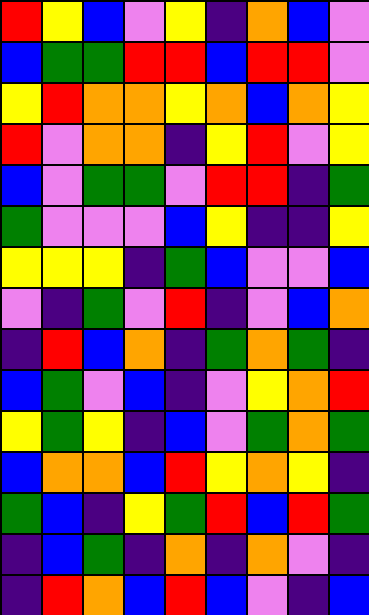[["red", "yellow", "blue", "violet", "yellow", "indigo", "orange", "blue", "violet"], ["blue", "green", "green", "red", "red", "blue", "red", "red", "violet"], ["yellow", "red", "orange", "orange", "yellow", "orange", "blue", "orange", "yellow"], ["red", "violet", "orange", "orange", "indigo", "yellow", "red", "violet", "yellow"], ["blue", "violet", "green", "green", "violet", "red", "red", "indigo", "green"], ["green", "violet", "violet", "violet", "blue", "yellow", "indigo", "indigo", "yellow"], ["yellow", "yellow", "yellow", "indigo", "green", "blue", "violet", "violet", "blue"], ["violet", "indigo", "green", "violet", "red", "indigo", "violet", "blue", "orange"], ["indigo", "red", "blue", "orange", "indigo", "green", "orange", "green", "indigo"], ["blue", "green", "violet", "blue", "indigo", "violet", "yellow", "orange", "red"], ["yellow", "green", "yellow", "indigo", "blue", "violet", "green", "orange", "green"], ["blue", "orange", "orange", "blue", "red", "yellow", "orange", "yellow", "indigo"], ["green", "blue", "indigo", "yellow", "green", "red", "blue", "red", "green"], ["indigo", "blue", "green", "indigo", "orange", "indigo", "orange", "violet", "indigo"], ["indigo", "red", "orange", "blue", "red", "blue", "violet", "indigo", "blue"]]